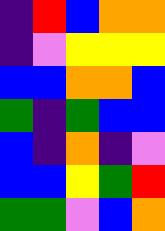[["indigo", "red", "blue", "orange", "orange"], ["indigo", "violet", "yellow", "yellow", "yellow"], ["blue", "blue", "orange", "orange", "blue"], ["green", "indigo", "green", "blue", "blue"], ["blue", "indigo", "orange", "indigo", "violet"], ["blue", "blue", "yellow", "green", "red"], ["green", "green", "violet", "blue", "orange"]]